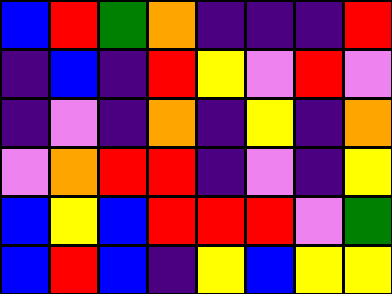[["blue", "red", "green", "orange", "indigo", "indigo", "indigo", "red"], ["indigo", "blue", "indigo", "red", "yellow", "violet", "red", "violet"], ["indigo", "violet", "indigo", "orange", "indigo", "yellow", "indigo", "orange"], ["violet", "orange", "red", "red", "indigo", "violet", "indigo", "yellow"], ["blue", "yellow", "blue", "red", "red", "red", "violet", "green"], ["blue", "red", "blue", "indigo", "yellow", "blue", "yellow", "yellow"]]